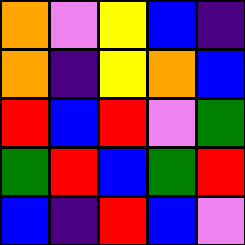[["orange", "violet", "yellow", "blue", "indigo"], ["orange", "indigo", "yellow", "orange", "blue"], ["red", "blue", "red", "violet", "green"], ["green", "red", "blue", "green", "red"], ["blue", "indigo", "red", "blue", "violet"]]